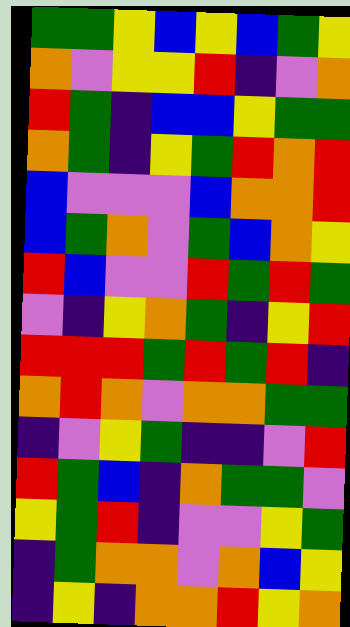[["green", "green", "yellow", "blue", "yellow", "blue", "green", "yellow"], ["orange", "violet", "yellow", "yellow", "red", "indigo", "violet", "orange"], ["red", "green", "indigo", "blue", "blue", "yellow", "green", "green"], ["orange", "green", "indigo", "yellow", "green", "red", "orange", "red"], ["blue", "violet", "violet", "violet", "blue", "orange", "orange", "red"], ["blue", "green", "orange", "violet", "green", "blue", "orange", "yellow"], ["red", "blue", "violet", "violet", "red", "green", "red", "green"], ["violet", "indigo", "yellow", "orange", "green", "indigo", "yellow", "red"], ["red", "red", "red", "green", "red", "green", "red", "indigo"], ["orange", "red", "orange", "violet", "orange", "orange", "green", "green"], ["indigo", "violet", "yellow", "green", "indigo", "indigo", "violet", "red"], ["red", "green", "blue", "indigo", "orange", "green", "green", "violet"], ["yellow", "green", "red", "indigo", "violet", "violet", "yellow", "green"], ["indigo", "green", "orange", "orange", "violet", "orange", "blue", "yellow"], ["indigo", "yellow", "indigo", "orange", "orange", "red", "yellow", "orange"]]